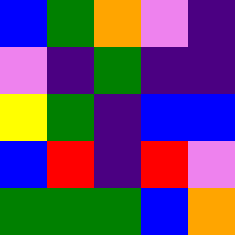[["blue", "green", "orange", "violet", "indigo"], ["violet", "indigo", "green", "indigo", "indigo"], ["yellow", "green", "indigo", "blue", "blue"], ["blue", "red", "indigo", "red", "violet"], ["green", "green", "green", "blue", "orange"]]